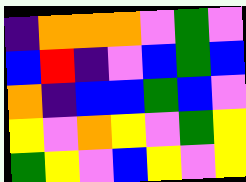[["indigo", "orange", "orange", "orange", "violet", "green", "violet"], ["blue", "red", "indigo", "violet", "blue", "green", "blue"], ["orange", "indigo", "blue", "blue", "green", "blue", "violet"], ["yellow", "violet", "orange", "yellow", "violet", "green", "yellow"], ["green", "yellow", "violet", "blue", "yellow", "violet", "yellow"]]